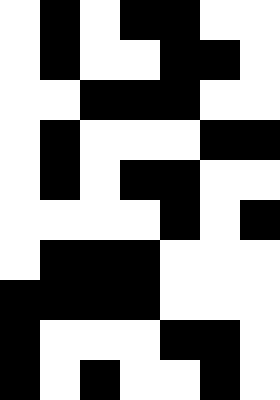[["white", "black", "white", "black", "black", "white", "white"], ["white", "black", "white", "white", "black", "black", "white"], ["white", "white", "black", "black", "black", "white", "white"], ["white", "black", "white", "white", "white", "black", "black"], ["white", "black", "white", "black", "black", "white", "white"], ["white", "white", "white", "white", "black", "white", "black"], ["white", "black", "black", "black", "white", "white", "white"], ["black", "black", "black", "black", "white", "white", "white"], ["black", "white", "white", "white", "black", "black", "white"], ["black", "white", "black", "white", "white", "black", "white"]]